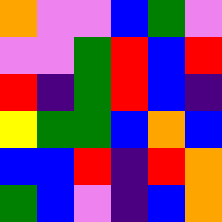[["orange", "violet", "violet", "blue", "green", "violet"], ["violet", "violet", "green", "red", "blue", "red"], ["red", "indigo", "green", "red", "blue", "indigo"], ["yellow", "green", "green", "blue", "orange", "blue"], ["blue", "blue", "red", "indigo", "red", "orange"], ["green", "blue", "violet", "indigo", "blue", "orange"]]